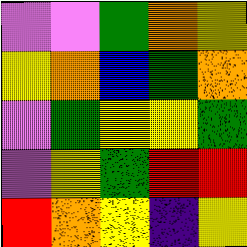[["violet", "violet", "green", "orange", "yellow"], ["yellow", "orange", "blue", "green", "orange"], ["violet", "green", "yellow", "yellow", "green"], ["violet", "yellow", "green", "red", "red"], ["red", "orange", "yellow", "indigo", "yellow"]]